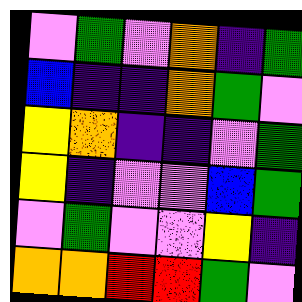[["violet", "green", "violet", "orange", "indigo", "green"], ["blue", "indigo", "indigo", "orange", "green", "violet"], ["yellow", "orange", "indigo", "indigo", "violet", "green"], ["yellow", "indigo", "violet", "violet", "blue", "green"], ["violet", "green", "violet", "violet", "yellow", "indigo"], ["orange", "orange", "red", "red", "green", "violet"]]